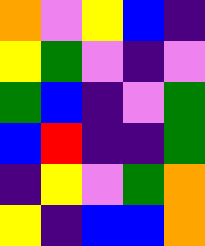[["orange", "violet", "yellow", "blue", "indigo"], ["yellow", "green", "violet", "indigo", "violet"], ["green", "blue", "indigo", "violet", "green"], ["blue", "red", "indigo", "indigo", "green"], ["indigo", "yellow", "violet", "green", "orange"], ["yellow", "indigo", "blue", "blue", "orange"]]